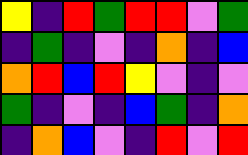[["yellow", "indigo", "red", "green", "red", "red", "violet", "green"], ["indigo", "green", "indigo", "violet", "indigo", "orange", "indigo", "blue"], ["orange", "red", "blue", "red", "yellow", "violet", "indigo", "violet"], ["green", "indigo", "violet", "indigo", "blue", "green", "indigo", "orange"], ["indigo", "orange", "blue", "violet", "indigo", "red", "violet", "red"]]